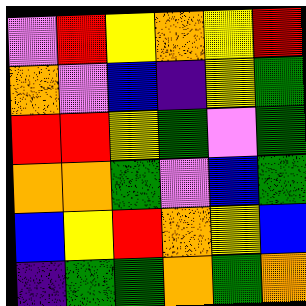[["violet", "red", "yellow", "orange", "yellow", "red"], ["orange", "violet", "blue", "indigo", "yellow", "green"], ["red", "red", "yellow", "green", "violet", "green"], ["orange", "orange", "green", "violet", "blue", "green"], ["blue", "yellow", "red", "orange", "yellow", "blue"], ["indigo", "green", "green", "orange", "green", "orange"]]